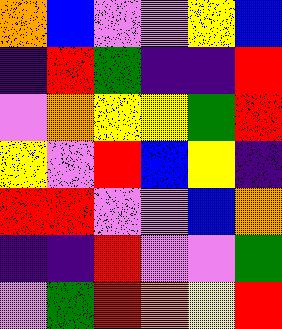[["orange", "blue", "violet", "violet", "yellow", "blue"], ["indigo", "red", "green", "indigo", "indigo", "red"], ["violet", "orange", "yellow", "yellow", "green", "red"], ["yellow", "violet", "red", "blue", "yellow", "indigo"], ["red", "red", "violet", "violet", "blue", "orange"], ["indigo", "indigo", "red", "violet", "violet", "green"], ["violet", "green", "red", "orange", "yellow", "red"]]